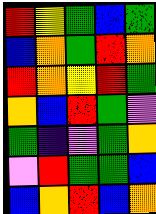[["red", "yellow", "green", "blue", "green"], ["blue", "orange", "green", "red", "orange"], ["red", "orange", "yellow", "red", "green"], ["orange", "blue", "red", "green", "violet"], ["green", "indigo", "violet", "green", "orange"], ["violet", "red", "green", "green", "blue"], ["blue", "orange", "red", "blue", "orange"]]